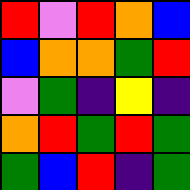[["red", "violet", "red", "orange", "blue"], ["blue", "orange", "orange", "green", "red"], ["violet", "green", "indigo", "yellow", "indigo"], ["orange", "red", "green", "red", "green"], ["green", "blue", "red", "indigo", "green"]]